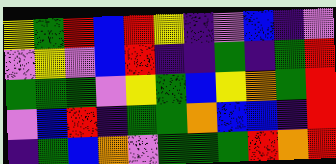[["yellow", "green", "red", "blue", "red", "yellow", "indigo", "violet", "blue", "indigo", "violet"], ["violet", "yellow", "violet", "blue", "red", "indigo", "indigo", "green", "indigo", "green", "red"], ["green", "green", "green", "violet", "yellow", "green", "blue", "yellow", "orange", "green", "red"], ["violet", "blue", "red", "indigo", "green", "green", "orange", "blue", "blue", "indigo", "red"], ["indigo", "green", "blue", "orange", "violet", "green", "green", "green", "red", "orange", "red"]]